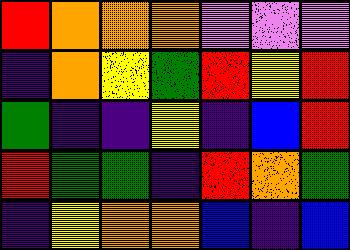[["red", "orange", "orange", "orange", "violet", "violet", "violet"], ["indigo", "orange", "yellow", "green", "red", "yellow", "red"], ["green", "indigo", "indigo", "yellow", "indigo", "blue", "red"], ["red", "green", "green", "indigo", "red", "orange", "green"], ["indigo", "yellow", "orange", "orange", "blue", "indigo", "blue"]]